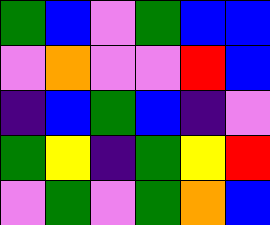[["green", "blue", "violet", "green", "blue", "blue"], ["violet", "orange", "violet", "violet", "red", "blue"], ["indigo", "blue", "green", "blue", "indigo", "violet"], ["green", "yellow", "indigo", "green", "yellow", "red"], ["violet", "green", "violet", "green", "orange", "blue"]]